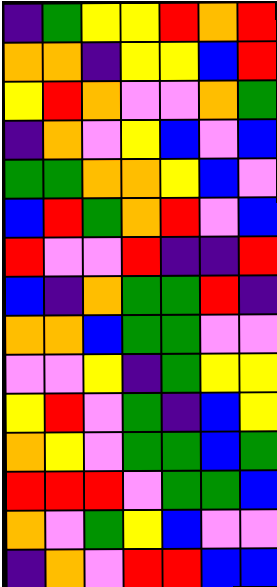[["indigo", "green", "yellow", "yellow", "red", "orange", "red"], ["orange", "orange", "indigo", "yellow", "yellow", "blue", "red"], ["yellow", "red", "orange", "violet", "violet", "orange", "green"], ["indigo", "orange", "violet", "yellow", "blue", "violet", "blue"], ["green", "green", "orange", "orange", "yellow", "blue", "violet"], ["blue", "red", "green", "orange", "red", "violet", "blue"], ["red", "violet", "violet", "red", "indigo", "indigo", "red"], ["blue", "indigo", "orange", "green", "green", "red", "indigo"], ["orange", "orange", "blue", "green", "green", "violet", "violet"], ["violet", "violet", "yellow", "indigo", "green", "yellow", "yellow"], ["yellow", "red", "violet", "green", "indigo", "blue", "yellow"], ["orange", "yellow", "violet", "green", "green", "blue", "green"], ["red", "red", "red", "violet", "green", "green", "blue"], ["orange", "violet", "green", "yellow", "blue", "violet", "violet"], ["indigo", "orange", "violet", "red", "red", "blue", "blue"]]